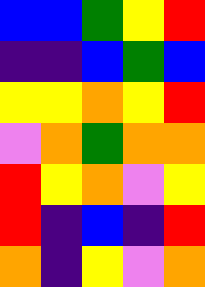[["blue", "blue", "green", "yellow", "red"], ["indigo", "indigo", "blue", "green", "blue"], ["yellow", "yellow", "orange", "yellow", "red"], ["violet", "orange", "green", "orange", "orange"], ["red", "yellow", "orange", "violet", "yellow"], ["red", "indigo", "blue", "indigo", "red"], ["orange", "indigo", "yellow", "violet", "orange"]]